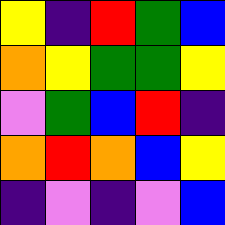[["yellow", "indigo", "red", "green", "blue"], ["orange", "yellow", "green", "green", "yellow"], ["violet", "green", "blue", "red", "indigo"], ["orange", "red", "orange", "blue", "yellow"], ["indigo", "violet", "indigo", "violet", "blue"]]